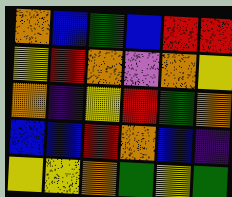[["orange", "blue", "green", "blue", "red", "red"], ["yellow", "red", "orange", "violet", "orange", "yellow"], ["orange", "indigo", "yellow", "red", "green", "orange"], ["blue", "blue", "red", "orange", "blue", "indigo"], ["yellow", "yellow", "orange", "green", "yellow", "green"]]